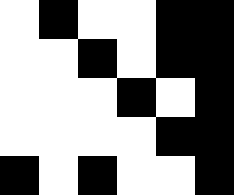[["white", "black", "white", "white", "black", "black"], ["white", "white", "black", "white", "black", "black"], ["white", "white", "white", "black", "white", "black"], ["white", "white", "white", "white", "black", "black"], ["black", "white", "black", "white", "white", "black"]]